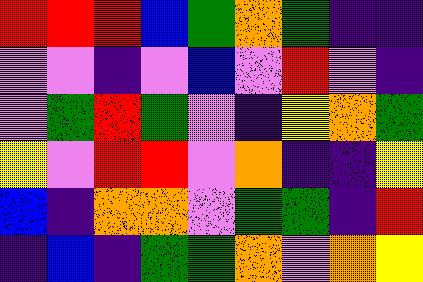[["red", "red", "red", "blue", "green", "orange", "green", "indigo", "indigo"], ["violet", "violet", "indigo", "violet", "blue", "violet", "red", "violet", "indigo"], ["violet", "green", "red", "green", "violet", "indigo", "yellow", "orange", "green"], ["yellow", "violet", "red", "red", "violet", "orange", "indigo", "indigo", "yellow"], ["blue", "indigo", "orange", "orange", "violet", "green", "green", "indigo", "red"], ["indigo", "blue", "indigo", "green", "green", "orange", "violet", "orange", "yellow"]]